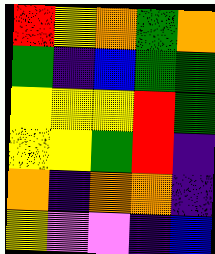[["red", "yellow", "orange", "green", "orange"], ["green", "indigo", "blue", "green", "green"], ["yellow", "yellow", "yellow", "red", "green"], ["yellow", "yellow", "green", "red", "indigo"], ["orange", "indigo", "orange", "orange", "indigo"], ["yellow", "violet", "violet", "indigo", "blue"]]